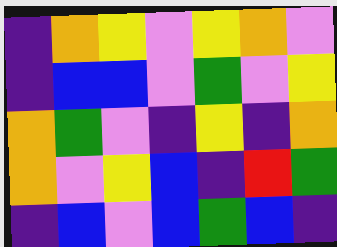[["indigo", "orange", "yellow", "violet", "yellow", "orange", "violet"], ["indigo", "blue", "blue", "violet", "green", "violet", "yellow"], ["orange", "green", "violet", "indigo", "yellow", "indigo", "orange"], ["orange", "violet", "yellow", "blue", "indigo", "red", "green"], ["indigo", "blue", "violet", "blue", "green", "blue", "indigo"]]